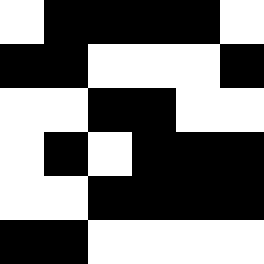[["white", "black", "black", "black", "black", "white"], ["black", "black", "white", "white", "white", "black"], ["white", "white", "black", "black", "white", "white"], ["white", "black", "white", "black", "black", "black"], ["white", "white", "black", "black", "black", "black"], ["black", "black", "white", "white", "white", "white"]]